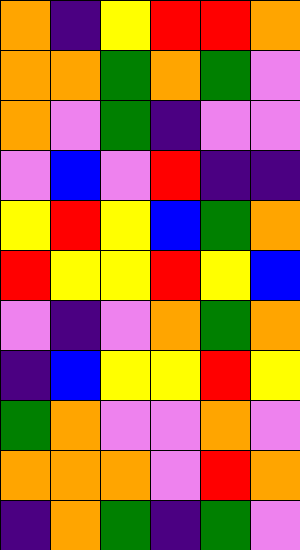[["orange", "indigo", "yellow", "red", "red", "orange"], ["orange", "orange", "green", "orange", "green", "violet"], ["orange", "violet", "green", "indigo", "violet", "violet"], ["violet", "blue", "violet", "red", "indigo", "indigo"], ["yellow", "red", "yellow", "blue", "green", "orange"], ["red", "yellow", "yellow", "red", "yellow", "blue"], ["violet", "indigo", "violet", "orange", "green", "orange"], ["indigo", "blue", "yellow", "yellow", "red", "yellow"], ["green", "orange", "violet", "violet", "orange", "violet"], ["orange", "orange", "orange", "violet", "red", "orange"], ["indigo", "orange", "green", "indigo", "green", "violet"]]